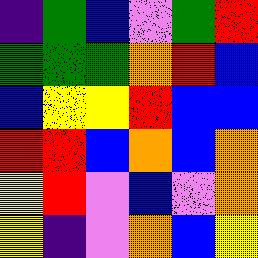[["indigo", "green", "blue", "violet", "green", "red"], ["green", "green", "green", "orange", "red", "blue"], ["blue", "yellow", "yellow", "red", "blue", "blue"], ["red", "red", "blue", "orange", "blue", "orange"], ["yellow", "red", "violet", "blue", "violet", "orange"], ["yellow", "indigo", "violet", "orange", "blue", "yellow"]]